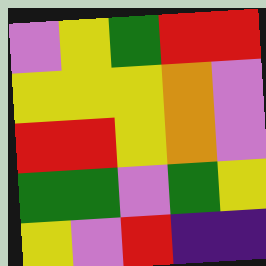[["violet", "yellow", "green", "red", "red"], ["yellow", "yellow", "yellow", "orange", "violet"], ["red", "red", "yellow", "orange", "violet"], ["green", "green", "violet", "green", "yellow"], ["yellow", "violet", "red", "indigo", "indigo"]]